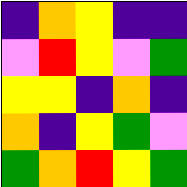[["indigo", "orange", "yellow", "indigo", "indigo"], ["violet", "red", "yellow", "violet", "green"], ["yellow", "yellow", "indigo", "orange", "indigo"], ["orange", "indigo", "yellow", "green", "violet"], ["green", "orange", "red", "yellow", "green"]]